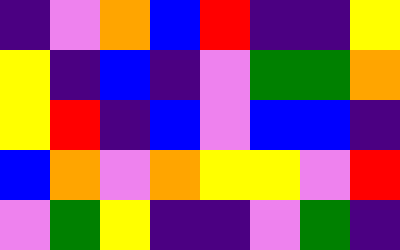[["indigo", "violet", "orange", "blue", "red", "indigo", "indigo", "yellow"], ["yellow", "indigo", "blue", "indigo", "violet", "green", "green", "orange"], ["yellow", "red", "indigo", "blue", "violet", "blue", "blue", "indigo"], ["blue", "orange", "violet", "orange", "yellow", "yellow", "violet", "red"], ["violet", "green", "yellow", "indigo", "indigo", "violet", "green", "indigo"]]